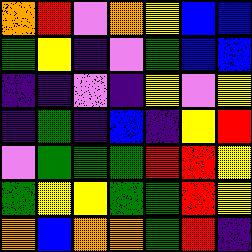[["orange", "red", "violet", "orange", "yellow", "blue", "blue"], ["green", "yellow", "indigo", "violet", "green", "blue", "blue"], ["indigo", "indigo", "violet", "indigo", "yellow", "violet", "yellow"], ["indigo", "green", "indigo", "blue", "indigo", "yellow", "red"], ["violet", "green", "green", "green", "red", "red", "yellow"], ["green", "yellow", "yellow", "green", "green", "red", "yellow"], ["orange", "blue", "orange", "orange", "green", "red", "indigo"]]